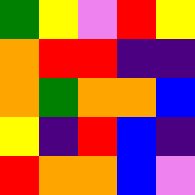[["green", "yellow", "violet", "red", "yellow"], ["orange", "red", "red", "indigo", "indigo"], ["orange", "green", "orange", "orange", "blue"], ["yellow", "indigo", "red", "blue", "indigo"], ["red", "orange", "orange", "blue", "violet"]]